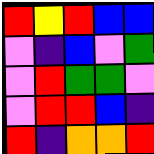[["red", "yellow", "red", "blue", "blue"], ["violet", "indigo", "blue", "violet", "green"], ["violet", "red", "green", "green", "violet"], ["violet", "red", "red", "blue", "indigo"], ["red", "indigo", "orange", "orange", "red"]]